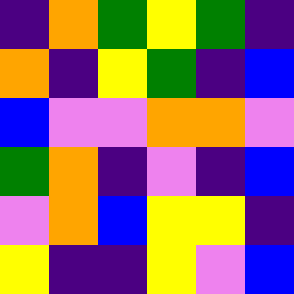[["indigo", "orange", "green", "yellow", "green", "indigo"], ["orange", "indigo", "yellow", "green", "indigo", "blue"], ["blue", "violet", "violet", "orange", "orange", "violet"], ["green", "orange", "indigo", "violet", "indigo", "blue"], ["violet", "orange", "blue", "yellow", "yellow", "indigo"], ["yellow", "indigo", "indigo", "yellow", "violet", "blue"]]